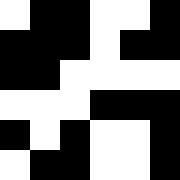[["white", "black", "black", "white", "white", "black"], ["black", "black", "black", "white", "black", "black"], ["black", "black", "white", "white", "white", "white"], ["white", "white", "white", "black", "black", "black"], ["black", "white", "black", "white", "white", "black"], ["white", "black", "black", "white", "white", "black"]]